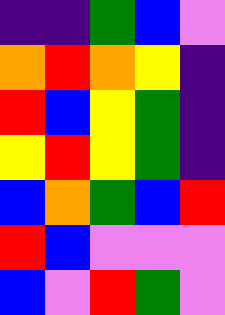[["indigo", "indigo", "green", "blue", "violet"], ["orange", "red", "orange", "yellow", "indigo"], ["red", "blue", "yellow", "green", "indigo"], ["yellow", "red", "yellow", "green", "indigo"], ["blue", "orange", "green", "blue", "red"], ["red", "blue", "violet", "violet", "violet"], ["blue", "violet", "red", "green", "violet"]]